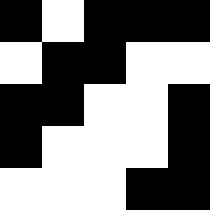[["black", "white", "black", "black", "black"], ["white", "black", "black", "white", "white"], ["black", "black", "white", "white", "black"], ["black", "white", "white", "white", "black"], ["white", "white", "white", "black", "black"]]